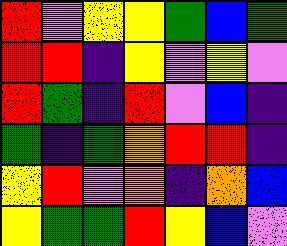[["red", "violet", "yellow", "yellow", "green", "blue", "green"], ["red", "red", "indigo", "yellow", "violet", "yellow", "violet"], ["red", "green", "indigo", "red", "violet", "blue", "indigo"], ["green", "indigo", "green", "orange", "red", "red", "indigo"], ["yellow", "red", "violet", "orange", "indigo", "orange", "blue"], ["yellow", "green", "green", "red", "yellow", "blue", "violet"]]